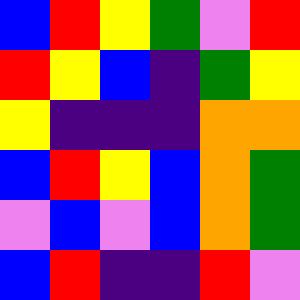[["blue", "red", "yellow", "green", "violet", "red"], ["red", "yellow", "blue", "indigo", "green", "yellow"], ["yellow", "indigo", "indigo", "indigo", "orange", "orange"], ["blue", "red", "yellow", "blue", "orange", "green"], ["violet", "blue", "violet", "blue", "orange", "green"], ["blue", "red", "indigo", "indigo", "red", "violet"]]